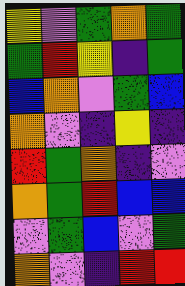[["yellow", "violet", "green", "orange", "green"], ["green", "red", "yellow", "indigo", "green"], ["blue", "orange", "violet", "green", "blue"], ["orange", "violet", "indigo", "yellow", "indigo"], ["red", "green", "orange", "indigo", "violet"], ["orange", "green", "red", "blue", "blue"], ["violet", "green", "blue", "violet", "green"], ["orange", "violet", "indigo", "red", "red"]]